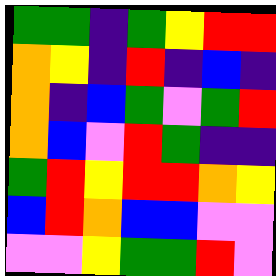[["green", "green", "indigo", "green", "yellow", "red", "red"], ["orange", "yellow", "indigo", "red", "indigo", "blue", "indigo"], ["orange", "indigo", "blue", "green", "violet", "green", "red"], ["orange", "blue", "violet", "red", "green", "indigo", "indigo"], ["green", "red", "yellow", "red", "red", "orange", "yellow"], ["blue", "red", "orange", "blue", "blue", "violet", "violet"], ["violet", "violet", "yellow", "green", "green", "red", "violet"]]